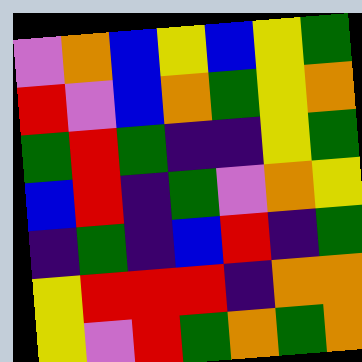[["violet", "orange", "blue", "yellow", "blue", "yellow", "green"], ["red", "violet", "blue", "orange", "green", "yellow", "orange"], ["green", "red", "green", "indigo", "indigo", "yellow", "green"], ["blue", "red", "indigo", "green", "violet", "orange", "yellow"], ["indigo", "green", "indigo", "blue", "red", "indigo", "green"], ["yellow", "red", "red", "red", "indigo", "orange", "orange"], ["yellow", "violet", "red", "green", "orange", "green", "orange"]]